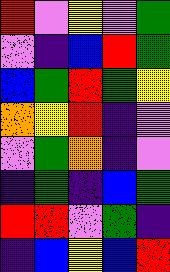[["red", "violet", "yellow", "violet", "green"], ["violet", "indigo", "blue", "red", "green"], ["blue", "green", "red", "green", "yellow"], ["orange", "yellow", "red", "indigo", "violet"], ["violet", "green", "orange", "indigo", "violet"], ["indigo", "green", "indigo", "blue", "green"], ["red", "red", "violet", "green", "indigo"], ["indigo", "blue", "yellow", "blue", "red"]]